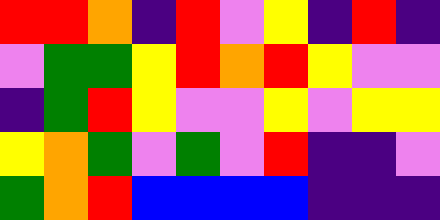[["red", "red", "orange", "indigo", "red", "violet", "yellow", "indigo", "red", "indigo"], ["violet", "green", "green", "yellow", "red", "orange", "red", "yellow", "violet", "violet"], ["indigo", "green", "red", "yellow", "violet", "violet", "yellow", "violet", "yellow", "yellow"], ["yellow", "orange", "green", "violet", "green", "violet", "red", "indigo", "indigo", "violet"], ["green", "orange", "red", "blue", "blue", "blue", "blue", "indigo", "indigo", "indigo"]]